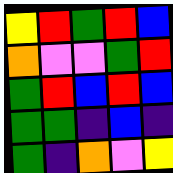[["yellow", "red", "green", "red", "blue"], ["orange", "violet", "violet", "green", "red"], ["green", "red", "blue", "red", "blue"], ["green", "green", "indigo", "blue", "indigo"], ["green", "indigo", "orange", "violet", "yellow"]]